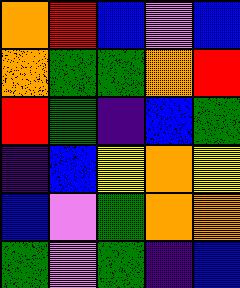[["orange", "red", "blue", "violet", "blue"], ["orange", "green", "green", "orange", "red"], ["red", "green", "indigo", "blue", "green"], ["indigo", "blue", "yellow", "orange", "yellow"], ["blue", "violet", "green", "orange", "orange"], ["green", "violet", "green", "indigo", "blue"]]